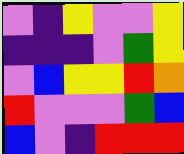[["violet", "indigo", "yellow", "violet", "violet", "yellow"], ["indigo", "indigo", "indigo", "violet", "green", "yellow"], ["violet", "blue", "yellow", "yellow", "red", "orange"], ["red", "violet", "violet", "violet", "green", "blue"], ["blue", "violet", "indigo", "red", "red", "red"]]